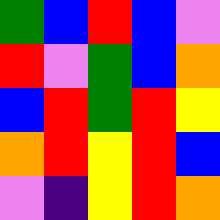[["green", "blue", "red", "blue", "violet"], ["red", "violet", "green", "blue", "orange"], ["blue", "red", "green", "red", "yellow"], ["orange", "red", "yellow", "red", "blue"], ["violet", "indigo", "yellow", "red", "orange"]]